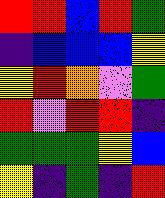[["red", "red", "blue", "red", "green"], ["indigo", "blue", "blue", "blue", "yellow"], ["yellow", "red", "orange", "violet", "green"], ["red", "violet", "red", "red", "indigo"], ["green", "green", "green", "yellow", "blue"], ["yellow", "indigo", "green", "indigo", "red"]]